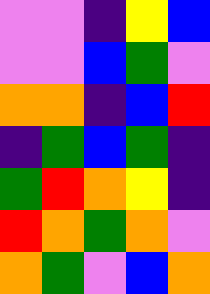[["violet", "violet", "indigo", "yellow", "blue"], ["violet", "violet", "blue", "green", "violet"], ["orange", "orange", "indigo", "blue", "red"], ["indigo", "green", "blue", "green", "indigo"], ["green", "red", "orange", "yellow", "indigo"], ["red", "orange", "green", "orange", "violet"], ["orange", "green", "violet", "blue", "orange"]]